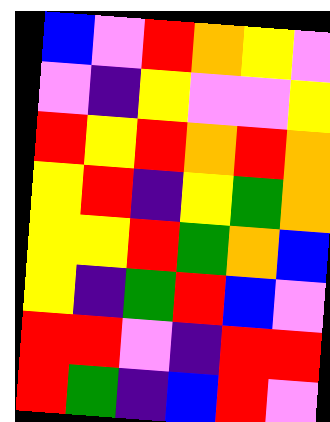[["blue", "violet", "red", "orange", "yellow", "violet"], ["violet", "indigo", "yellow", "violet", "violet", "yellow"], ["red", "yellow", "red", "orange", "red", "orange"], ["yellow", "red", "indigo", "yellow", "green", "orange"], ["yellow", "yellow", "red", "green", "orange", "blue"], ["yellow", "indigo", "green", "red", "blue", "violet"], ["red", "red", "violet", "indigo", "red", "red"], ["red", "green", "indigo", "blue", "red", "violet"]]